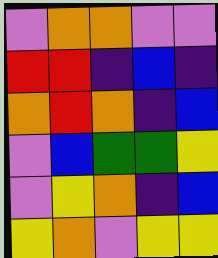[["violet", "orange", "orange", "violet", "violet"], ["red", "red", "indigo", "blue", "indigo"], ["orange", "red", "orange", "indigo", "blue"], ["violet", "blue", "green", "green", "yellow"], ["violet", "yellow", "orange", "indigo", "blue"], ["yellow", "orange", "violet", "yellow", "yellow"]]